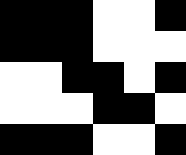[["black", "black", "black", "white", "white", "black"], ["black", "black", "black", "white", "white", "white"], ["white", "white", "black", "black", "white", "black"], ["white", "white", "white", "black", "black", "white"], ["black", "black", "black", "white", "white", "black"]]